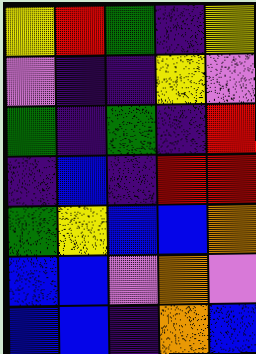[["yellow", "red", "green", "indigo", "yellow"], ["violet", "indigo", "indigo", "yellow", "violet"], ["green", "indigo", "green", "indigo", "red"], ["indigo", "blue", "indigo", "red", "red"], ["green", "yellow", "blue", "blue", "orange"], ["blue", "blue", "violet", "orange", "violet"], ["blue", "blue", "indigo", "orange", "blue"]]